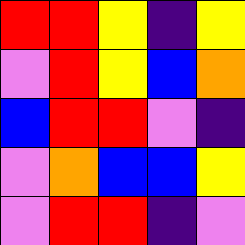[["red", "red", "yellow", "indigo", "yellow"], ["violet", "red", "yellow", "blue", "orange"], ["blue", "red", "red", "violet", "indigo"], ["violet", "orange", "blue", "blue", "yellow"], ["violet", "red", "red", "indigo", "violet"]]